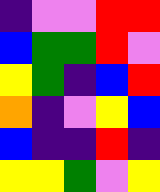[["indigo", "violet", "violet", "red", "red"], ["blue", "green", "green", "red", "violet"], ["yellow", "green", "indigo", "blue", "red"], ["orange", "indigo", "violet", "yellow", "blue"], ["blue", "indigo", "indigo", "red", "indigo"], ["yellow", "yellow", "green", "violet", "yellow"]]